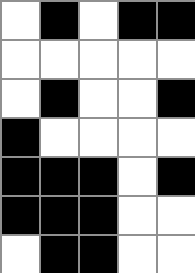[["white", "black", "white", "black", "black"], ["white", "white", "white", "white", "white"], ["white", "black", "white", "white", "black"], ["black", "white", "white", "white", "white"], ["black", "black", "black", "white", "black"], ["black", "black", "black", "white", "white"], ["white", "black", "black", "white", "white"]]